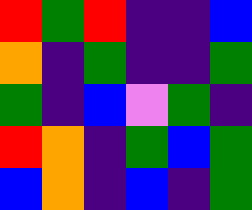[["red", "green", "red", "indigo", "indigo", "blue"], ["orange", "indigo", "green", "indigo", "indigo", "green"], ["green", "indigo", "blue", "violet", "green", "indigo"], ["red", "orange", "indigo", "green", "blue", "green"], ["blue", "orange", "indigo", "blue", "indigo", "green"]]